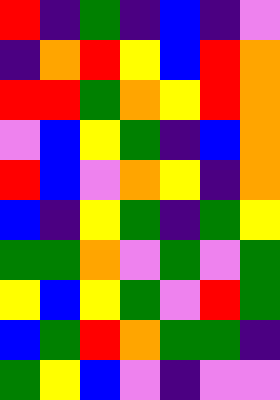[["red", "indigo", "green", "indigo", "blue", "indigo", "violet"], ["indigo", "orange", "red", "yellow", "blue", "red", "orange"], ["red", "red", "green", "orange", "yellow", "red", "orange"], ["violet", "blue", "yellow", "green", "indigo", "blue", "orange"], ["red", "blue", "violet", "orange", "yellow", "indigo", "orange"], ["blue", "indigo", "yellow", "green", "indigo", "green", "yellow"], ["green", "green", "orange", "violet", "green", "violet", "green"], ["yellow", "blue", "yellow", "green", "violet", "red", "green"], ["blue", "green", "red", "orange", "green", "green", "indigo"], ["green", "yellow", "blue", "violet", "indigo", "violet", "violet"]]